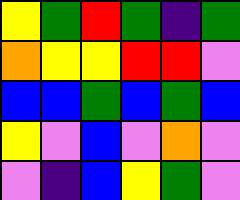[["yellow", "green", "red", "green", "indigo", "green"], ["orange", "yellow", "yellow", "red", "red", "violet"], ["blue", "blue", "green", "blue", "green", "blue"], ["yellow", "violet", "blue", "violet", "orange", "violet"], ["violet", "indigo", "blue", "yellow", "green", "violet"]]